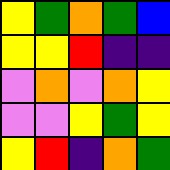[["yellow", "green", "orange", "green", "blue"], ["yellow", "yellow", "red", "indigo", "indigo"], ["violet", "orange", "violet", "orange", "yellow"], ["violet", "violet", "yellow", "green", "yellow"], ["yellow", "red", "indigo", "orange", "green"]]